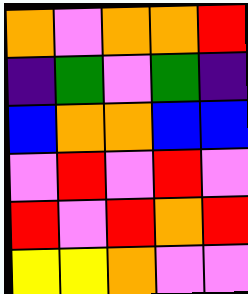[["orange", "violet", "orange", "orange", "red"], ["indigo", "green", "violet", "green", "indigo"], ["blue", "orange", "orange", "blue", "blue"], ["violet", "red", "violet", "red", "violet"], ["red", "violet", "red", "orange", "red"], ["yellow", "yellow", "orange", "violet", "violet"]]